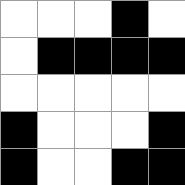[["white", "white", "white", "black", "white"], ["white", "black", "black", "black", "black"], ["white", "white", "white", "white", "white"], ["black", "white", "white", "white", "black"], ["black", "white", "white", "black", "black"]]